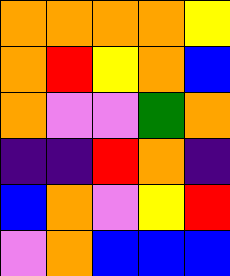[["orange", "orange", "orange", "orange", "yellow"], ["orange", "red", "yellow", "orange", "blue"], ["orange", "violet", "violet", "green", "orange"], ["indigo", "indigo", "red", "orange", "indigo"], ["blue", "orange", "violet", "yellow", "red"], ["violet", "orange", "blue", "blue", "blue"]]